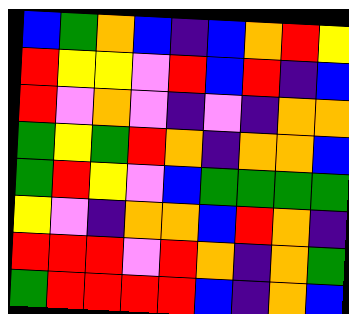[["blue", "green", "orange", "blue", "indigo", "blue", "orange", "red", "yellow"], ["red", "yellow", "yellow", "violet", "red", "blue", "red", "indigo", "blue"], ["red", "violet", "orange", "violet", "indigo", "violet", "indigo", "orange", "orange"], ["green", "yellow", "green", "red", "orange", "indigo", "orange", "orange", "blue"], ["green", "red", "yellow", "violet", "blue", "green", "green", "green", "green"], ["yellow", "violet", "indigo", "orange", "orange", "blue", "red", "orange", "indigo"], ["red", "red", "red", "violet", "red", "orange", "indigo", "orange", "green"], ["green", "red", "red", "red", "red", "blue", "indigo", "orange", "blue"]]